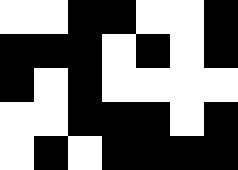[["white", "white", "black", "black", "white", "white", "black"], ["black", "black", "black", "white", "black", "white", "black"], ["black", "white", "black", "white", "white", "white", "white"], ["white", "white", "black", "black", "black", "white", "black"], ["white", "black", "white", "black", "black", "black", "black"]]